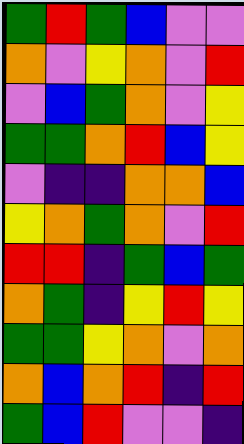[["green", "red", "green", "blue", "violet", "violet"], ["orange", "violet", "yellow", "orange", "violet", "red"], ["violet", "blue", "green", "orange", "violet", "yellow"], ["green", "green", "orange", "red", "blue", "yellow"], ["violet", "indigo", "indigo", "orange", "orange", "blue"], ["yellow", "orange", "green", "orange", "violet", "red"], ["red", "red", "indigo", "green", "blue", "green"], ["orange", "green", "indigo", "yellow", "red", "yellow"], ["green", "green", "yellow", "orange", "violet", "orange"], ["orange", "blue", "orange", "red", "indigo", "red"], ["green", "blue", "red", "violet", "violet", "indigo"]]